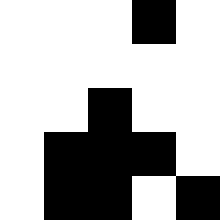[["white", "white", "white", "black", "white"], ["white", "white", "white", "white", "white"], ["white", "white", "black", "white", "white"], ["white", "black", "black", "black", "white"], ["white", "black", "black", "white", "black"]]